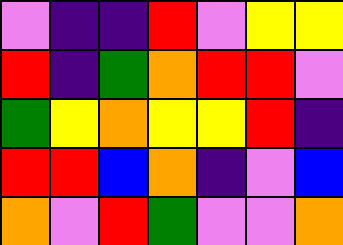[["violet", "indigo", "indigo", "red", "violet", "yellow", "yellow"], ["red", "indigo", "green", "orange", "red", "red", "violet"], ["green", "yellow", "orange", "yellow", "yellow", "red", "indigo"], ["red", "red", "blue", "orange", "indigo", "violet", "blue"], ["orange", "violet", "red", "green", "violet", "violet", "orange"]]